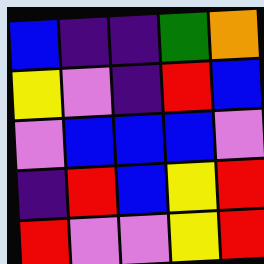[["blue", "indigo", "indigo", "green", "orange"], ["yellow", "violet", "indigo", "red", "blue"], ["violet", "blue", "blue", "blue", "violet"], ["indigo", "red", "blue", "yellow", "red"], ["red", "violet", "violet", "yellow", "red"]]